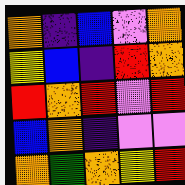[["orange", "indigo", "blue", "violet", "orange"], ["yellow", "blue", "indigo", "red", "orange"], ["red", "orange", "red", "violet", "red"], ["blue", "orange", "indigo", "violet", "violet"], ["orange", "green", "orange", "yellow", "red"]]